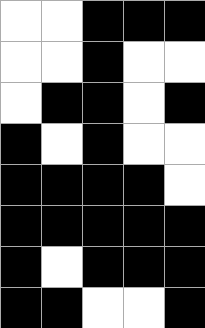[["white", "white", "black", "black", "black"], ["white", "white", "black", "white", "white"], ["white", "black", "black", "white", "black"], ["black", "white", "black", "white", "white"], ["black", "black", "black", "black", "white"], ["black", "black", "black", "black", "black"], ["black", "white", "black", "black", "black"], ["black", "black", "white", "white", "black"]]